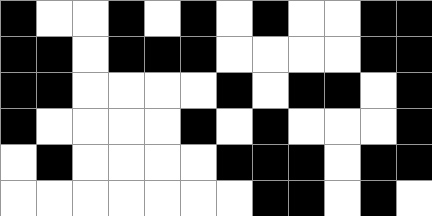[["black", "white", "white", "black", "white", "black", "white", "black", "white", "white", "black", "black"], ["black", "black", "white", "black", "black", "black", "white", "white", "white", "white", "black", "black"], ["black", "black", "white", "white", "white", "white", "black", "white", "black", "black", "white", "black"], ["black", "white", "white", "white", "white", "black", "white", "black", "white", "white", "white", "black"], ["white", "black", "white", "white", "white", "white", "black", "black", "black", "white", "black", "black"], ["white", "white", "white", "white", "white", "white", "white", "black", "black", "white", "black", "white"]]